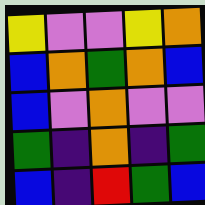[["yellow", "violet", "violet", "yellow", "orange"], ["blue", "orange", "green", "orange", "blue"], ["blue", "violet", "orange", "violet", "violet"], ["green", "indigo", "orange", "indigo", "green"], ["blue", "indigo", "red", "green", "blue"]]